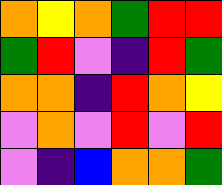[["orange", "yellow", "orange", "green", "red", "red"], ["green", "red", "violet", "indigo", "red", "green"], ["orange", "orange", "indigo", "red", "orange", "yellow"], ["violet", "orange", "violet", "red", "violet", "red"], ["violet", "indigo", "blue", "orange", "orange", "green"]]